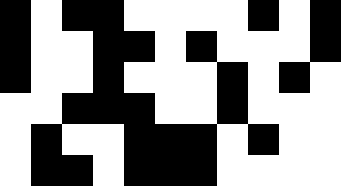[["black", "white", "black", "black", "white", "white", "white", "white", "black", "white", "black"], ["black", "white", "white", "black", "black", "white", "black", "white", "white", "white", "black"], ["black", "white", "white", "black", "white", "white", "white", "black", "white", "black", "white"], ["white", "white", "black", "black", "black", "white", "white", "black", "white", "white", "white"], ["white", "black", "white", "white", "black", "black", "black", "white", "black", "white", "white"], ["white", "black", "black", "white", "black", "black", "black", "white", "white", "white", "white"]]